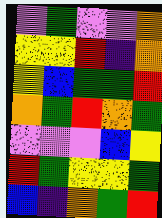[["violet", "green", "violet", "violet", "orange"], ["yellow", "yellow", "red", "indigo", "orange"], ["yellow", "blue", "green", "green", "red"], ["orange", "green", "red", "orange", "green"], ["violet", "violet", "violet", "blue", "yellow"], ["red", "green", "yellow", "yellow", "green"], ["blue", "indigo", "orange", "green", "red"]]